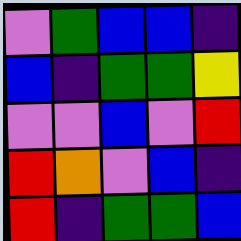[["violet", "green", "blue", "blue", "indigo"], ["blue", "indigo", "green", "green", "yellow"], ["violet", "violet", "blue", "violet", "red"], ["red", "orange", "violet", "blue", "indigo"], ["red", "indigo", "green", "green", "blue"]]